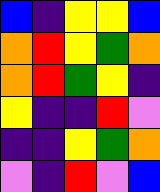[["blue", "indigo", "yellow", "yellow", "blue"], ["orange", "red", "yellow", "green", "orange"], ["orange", "red", "green", "yellow", "indigo"], ["yellow", "indigo", "indigo", "red", "violet"], ["indigo", "indigo", "yellow", "green", "orange"], ["violet", "indigo", "red", "violet", "blue"]]